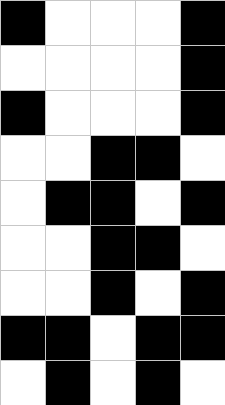[["black", "white", "white", "white", "black"], ["white", "white", "white", "white", "black"], ["black", "white", "white", "white", "black"], ["white", "white", "black", "black", "white"], ["white", "black", "black", "white", "black"], ["white", "white", "black", "black", "white"], ["white", "white", "black", "white", "black"], ["black", "black", "white", "black", "black"], ["white", "black", "white", "black", "white"]]